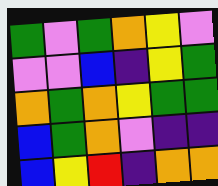[["green", "violet", "green", "orange", "yellow", "violet"], ["violet", "violet", "blue", "indigo", "yellow", "green"], ["orange", "green", "orange", "yellow", "green", "green"], ["blue", "green", "orange", "violet", "indigo", "indigo"], ["blue", "yellow", "red", "indigo", "orange", "orange"]]